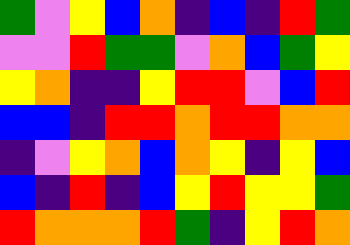[["green", "violet", "yellow", "blue", "orange", "indigo", "blue", "indigo", "red", "green"], ["violet", "violet", "red", "green", "green", "violet", "orange", "blue", "green", "yellow"], ["yellow", "orange", "indigo", "indigo", "yellow", "red", "red", "violet", "blue", "red"], ["blue", "blue", "indigo", "red", "red", "orange", "red", "red", "orange", "orange"], ["indigo", "violet", "yellow", "orange", "blue", "orange", "yellow", "indigo", "yellow", "blue"], ["blue", "indigo", "red", "indigo", "blue", "yellow", "red", "yellow", "yellow", "green"], ["red", "orange", "orange", "orange", "red", "green", "indigo", "yellow", "red", "orange"]]